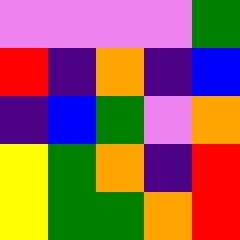[["violet", "violet", "violet", "violet", "green"], ["red", "indigo", "orange", "indigo", "blue"], ["indigo", "blue", "green", "violet", "orange"], ["yellow", "green", "orange", "indigo", "red"], ["yellow", "green", "green", "orange", "red"]]